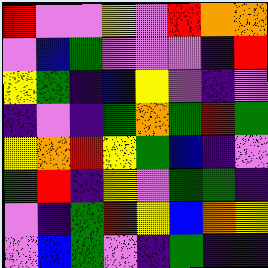[["red", "violet", "violet", "yellow", "violet", "red", "orange", "orange"], ["violet", "blue", "green", "violet", "violet", "violet", "indigo", "red"], ["yellow", "green", "indigo", "blue", "yellow", "violet", "indigo", "violet"], ["indigo", "violet", "indigo", "green", "orange", "green", "red", "green"], ["yellow", "orange", "red", "yellow", "green", "blue", "indigo", "violet"], ["green", "red", "indigo", "yellow", "violet", "green", "green", "indigo"], ["violet", "indigo", "green", "red", "yellow", "blue", "orange", "yellow"], ["violet", "blue", "green", "violet", "indigo", "green", "indigo", "indigo"]]